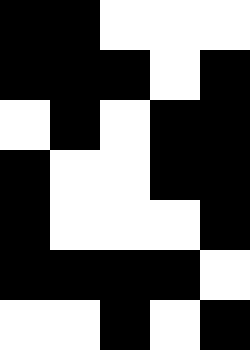[["black", "black", "white", "white", "white"], ["black", "black", "black", "white", "black"], ["white", "black", "white", "black", "black"], ["black", "white", "white", "black", "black"], ["black", "white", "white", "white", "black"], ["black", "black", "black", "black", "white"], ["white", "white", "black", "white", "black"]]